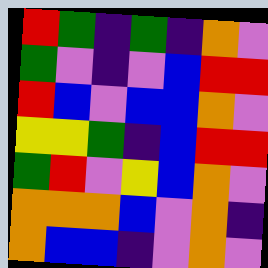[["red", "green", "indigo", "green", "indigo", "orange", "violet"], ["green", "violet", "indigo", "violet", "blue", "red", "red"], ["red", "blue", "violet", "blue", "blue", "orange", "violet"], ["yellow", "yellow", "green", "indigo", "blue", "red", "red"], ["green", "red", "violet", "yellow", "blue", "orange", "violet"], ["orange", "orange", "orange", "blue", "violet", "orange", "indigo"], ["orange", "blue", "blue", "indigo", "violet", "orange", "violet"]]